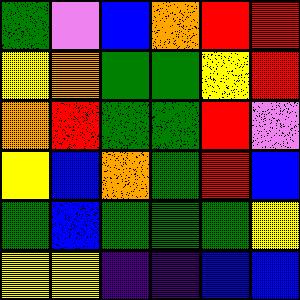[["green", "violet", "blue", "orange", "red", "red"], ["yellow", "orange", "green", "green", "yellow", "red"], ["orange", "red", "green", "green", "red", "violet"], ["yellow", "blue", "orange", "green", "red", "blue"], ["green", "blue", "green", "green", "green", "yellow"], ["yellow", "yellow", "indigo", "indigo", "blue", "blue"]]